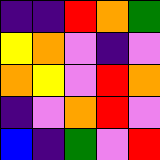[["indigo", "indigo", "red", "orange", "green"], ["yellow", "orange", "violet", "indigo", "violet"], ["orange", "yellow", "violet", "red", "orange"], ["indigo", "violet", "orange", "red", "violet"], ["blue", "indigo", "green", "violet", "red"]]